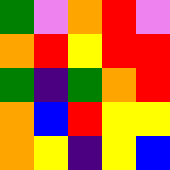[["green", "violet", "orange", "red", "violet"], ["orange", "red", "yellow", "red", "red"], ["green", "indigo", "green", "orange", "red"], ["orange", "blue", "red", "yellow", "yellow"], ["orange", "yellow", "indigo", "yellow", "blue"]]